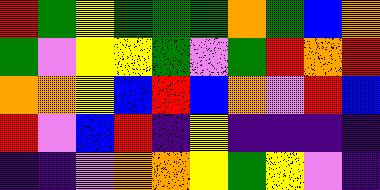[["red", "green", "yellow", "green", "green", "green", "orange", "green", "blue", "orange"], ["green", "violet", "yellow", "yellow", "green", "violet", "green", "red", "orange", "red"], ["orange", "orange", "yellow", "blue", "red", "blue", "orange", "violet", "red", "blue"], ["red", "violet", "blue", "red", "indigo", "yellow", "indigo", "indigo", "indigo", "indigo"], ["indigo", "indigo", "violet", "orange", "orange", "yellow", "green", "yellow", "violet", "indigo"]]